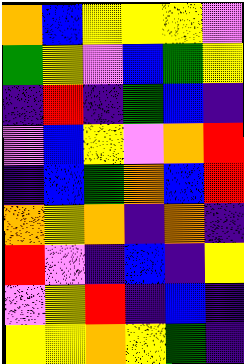[["orange", "blue", "yellow", "yellow", "yellow", "violet"], ["green", "yellow", "violet", "blue", "green", "yellow"], ["indigo", "red", "indigo", "green", "blue", "indigo"], ["violet", "blue", "yellow", "violet", "orange", "red"], ["indigo", "blue", "green", "orange", "blue", "red"], ["orange", "yellow", "orange", "indigo", "orange", "indigo"], ["red", "violet", "indigo", "blue", "indigo", "yellow"], ["violet", "yellow", "red", "indigo", "blue", "indigo"], ["yellow", "yellow", "orange", "yellow", "green", "indigo"]]